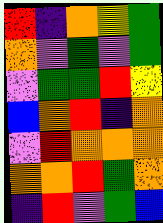[["red", "indigo", "orange", "yellow", "green"], ["orange", "violet", "green", "violet", "green"], ["violet", "green", "green", "red", "yellow"], ["blue", "orange", "red", "indigo", "orange"], ["violet", "red", "orange", "orange", "orange"], ["orange", "orange", "red", "green", "orange"], ["indigo", "red", "violet", "green", "blue"]]